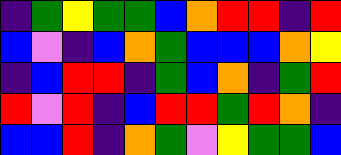[["indigo", "green", "yellow", "green", "green", "blue", "orange", "red", "red", "indigo", "red"], ["blue", "violet", "indigo", "blue", "orange", "green", "blue", "blue", "blue", "orange", "yellow"], ["indigo", "blue", "red", "red", "indigo", "green", "blue", "orange", "indigo", "green", "red"], ["red", "violet", "red", "indigo", "blue", "red", "red", "green", "red", "orange", "indigo"], ["blue", "blue", "red", "indigo", "orange", "green", "violet", "yellow", "green", "green", "blue"]]